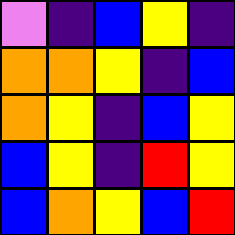[["violet", "indigo", "blue", "yellow", "indigo"], ["orange", "orange", "yellow", "indigo", "blue"], ["orange", "yellow", "indigo", "blue", "yellow"], ["blue", "yellow", "indigo", "red", "yellow"], ["blue", "orange", "yellow", "blue", "red"]]